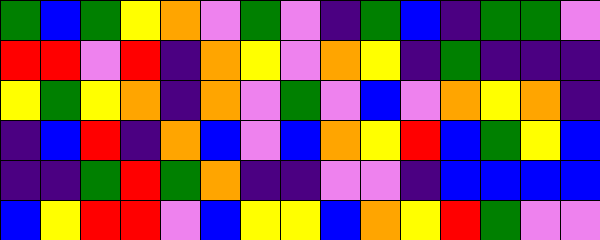[["green", "blue", "green", "yellow", "orange", "violet", "green", "violet", "indigo", "green", "blue", "indigo", "green", "green", "violet"], ["red", "red", "violet", "red", "indigo", "orange", "yellow", "violet", "orange", "yellow", "indigo", "green", "indigo", "indigo", "indigo"], ["yellow", "green", "yellow", "orange", "indigo", "orange", "violet", "green", "violet", "blue", "violet", "orange", "yellow", "orange", "indigo"], ["indigo", "blue", "red", "indigo", "orange", "blue", "violet", "blue", "orange", "yellow", "red", "blue", "green", "yellow", "blue"], ["indigo", "indigo", "green", "red", "green", "orange", "indigo", "indigo", "violet", "violet", "indigo", "blue", "blue", "blue", "blue"], ["blue", "yellow", "red", "red", "violet", "blue", "yellow", "yellow", "blue", "orange", "yellow", "red", "green", "violet", "violet"]]